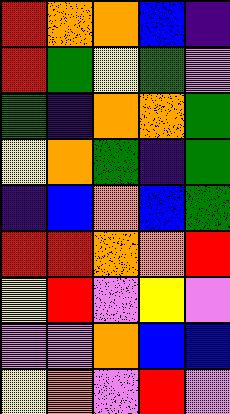[["red", "orange", "orange", "blue", "indigo"], ["red", "green", "yellow", "green", "violet"], ["green", "indigo", "orange", "orange", "green"], ["yellow", "orange", "green", "indigo", "green"], ["indigo", "blue", "orange", "blue", "green"], ["red", "red", "orange", "orange", "red"], ["yellow", "red", "violet", "yellow", "violet"], ["violet", "violet", "orange", "blue", "blue"], ["yellow", "orange", "violet", "red", "violet"]]